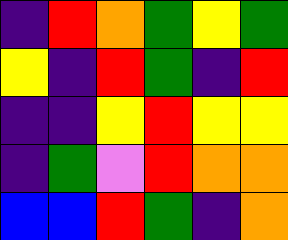[["indigo", "red", "orange", "green", "yellow", "green"], ["yellow", "indigo", "red", "green", "indigo", "red"], ["indigo", "indigo", "yellow", "red", "yellow", "yellow"], ["indigo", "green", "violet", "red", "orange", "orange"], ["blue", "blue", "red", "green", "indigo", "orange"]]